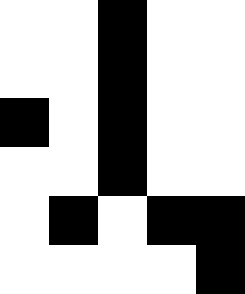[["white", "white", "black", "white", "white"], ["white", "white", "black", "white", "white"], ["black", "white", "black", "white", "white"], ["white", "white", "black", "white", "white"], ["white", "black", "white", "black", "black"], ["white", "white", "white", "white", "black"]]